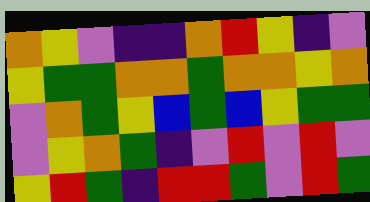[["orange", "yellow", "violet", "indigo", "indigo", "orange", "red", "yellow", "indigo", "violet"], ["yellow", "green", "green", "orange", "orange", "green", "orange", "orange", "yellow", "orange"], ["violet", "orange", "green", "yellow", "blue", "green", "blue", "yellow", "green", "green"], ["violet", "yellow", "orange", "green", "indigo", "violet", "red", "violet", "red", "violet"], ["yellow", "red", "green", "indigo", "red", "red", "green", "violet", "red", "green"]]